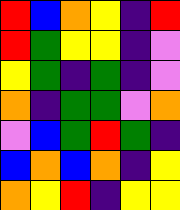[["red", "blue", "orange", "yellow", "indigo", "red"], ["red", "green", "yellow", "yellow", "indigo", "violet"], ["yellow", "green", "indigo", "green", "indigo", "violet"], ["orange", "indigo", "green", "green", "violet", "orange"], ["violet", "blue", "green", "red", "green", "indigo"], ["blue", "orange", "blue", "orange", "indigo", "yellow"], ["orange", "yellow", "red", "indigo", "yellow", "yellow"]]